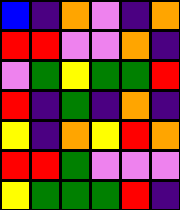[["blue", "indigo", "orange", "violet", "indigo", "orange"], ["red", "red", "violet", "violet", "orange", "indigo"], ["violet", "green", "yellow", "green", "green", "red"], ["red", "indigo", "green", "indigo", "orange", "indigo"], ["yellow", "indigo", "orange", "yellow", "red", "orange"], ["red", "red", "green", "violet", "violet", "violet"], ["yellow", "green", "green", "green", "red", "indigo"]]